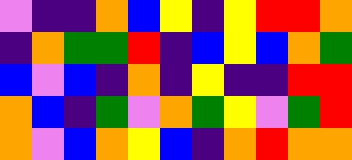[["violet", "indigo", "indigo", "orange", "blue", "yellow", "indigo", "yellow", "red", "red", "orange"], ["indigo", "orange", "green", "green", "red", "indigo", "blue", "yellow", "blue", "orange", "green"], ["blue", "violet", "blue", "indigo", "orange", "indigo", "yellow", "indigo", "indigo", "red", "red"], ["orange", "blue", "indigo", "green", "violet", "orange", "green", "yellow", "violet", "green", "red"], ["orange", "violet", "blue", "orange", "yellow", "blue", "indigo", "orange", "red", "orange", "orange"]]